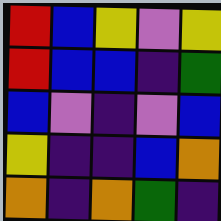[["red", "blue", "yellow", "violet", "yellow"], ["red", "blue", "blue", "indigo", "green"], ["blue", "violet", "indigo", "violet", "blue"], ["yellow", "indigo", "indigo", "blue", "orange"], ["orange", "indigo", "orange", "green", "indigo"]]